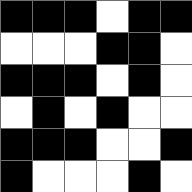[["black", "black", "black", "white", "black", "black"], ["white", "white", "white", "black", "black", "white"], ["black", "black", "black", "white", "black", "white"], ["white", "black", "white", "black", "white", "white"], ["black", "black", "black", "white", "white", "black"], ["black", "white", "white", "white", "black", "white"]]